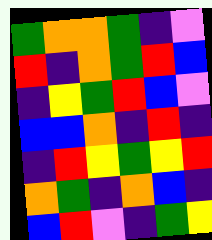[["green", "orange", "orange", "green", "indigo", "violet"], ["red", "indigo", "orange", "green", "red", "blue"], ["indigo", "yellow", "green", "red", "blue", "violet"], ["blue", "blue", "orange", "indigo", "red", "indigo"], ["indigo", "red", "yellow", "green", "yellow", "red"], ["orange", "green", "indigo", "orange", "blue", "indigo"], ["blue", "red", "violet", "indigo", "green", "yellow"]]